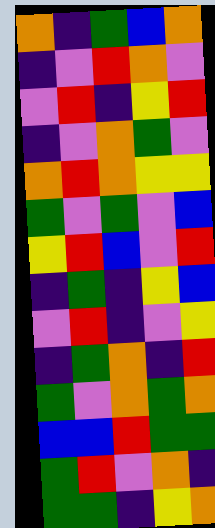[["orange", "indigo", "green", "blue", "orange"], ["indigo", "violet", "red", "orange", "violet"], ["violet", "red", "indigo", "yellow", "red"], ["indigo", "violet", "orange", "green", "violet"], ["orange", "red", "orange", "yellow", "yellow"], ["green", "violet", "green", "violet", "blue"], ["yellow", "red", "blue", "violet", "red"], ["indigo", "green", "indigo", "yellow", "blue"], ["violet", "red", "indigo", "violet", "yellow"], ["indigo", "green", "orange", "indigo", "red"], ["green", "violet", "orange", "green", "orange"], ["blue", "blue", "red", "green", "green"], ["green", "red", "violet", "orange", "indigo"], ["green", "green", "indigo", "yellow", "orange"]]